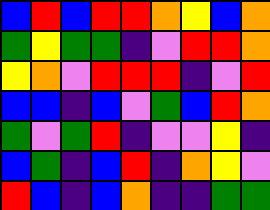[["blue", "red", "blue", "red", "red", "orange", "yellow", "blue", "orange"], ["green", "yellow", "green", "green", "indigo", "violet", "red", "red", "orange"], ["yellow", "orange", "violet", "red", "red", "red", "indigo", "violet", "red"], ["blue", "blue", "indigo", "blue", "violet", "green", "blue", "red", "orange"], ["green", "violet", "green", "red", "indigo", "violet", "violet", "yellow", "indigo"], ["blue", "green", "indigo", "blue", "red", "indigo", "orange", "yellow", "violet"], ["red", "blue", "indigo", "blue", "orange", "indigo", "indigo", "green", "green"]]